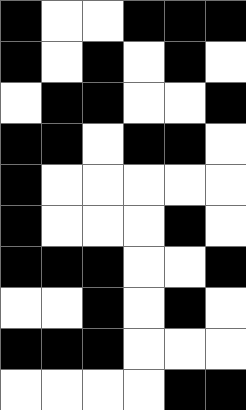[["black", "white", "white", "black", "black", "black"], ["black", "white", "black", "white", "black", "white"], ["white", "black", "black", "white", "white", "black"], ["black", "black", "white", "black", "black", "white"], ["black", "white", "white", "white", "white", "white"], ["black", "white", "white", "white", "black", "white"], ["black", "black", "black", "white", "white", "black"], ["white", "white", "black", "white", "black", "white"], ["black", "black", "black", "white", "white", "white"], ["white", "white", "white", "white", "black", "black"]]